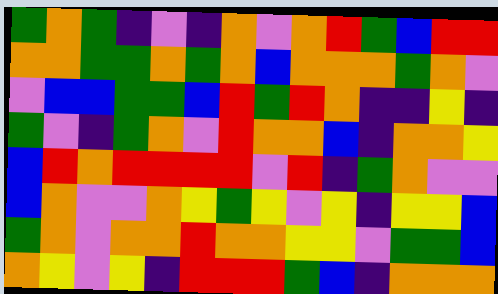[["green", "orange", "green", "indigo", "violet", "indigo", "orange", "violet", "orange", "red", "green", "blue", "red", "red"], ["orange", "orange", "green", "green", "orange", "green", "orange", "blue", "orange", "orange", "orange", "green", "orange", "violet"], ["violet", "blue", "blue", "green", "green", "blue", "red", "green", "red", "orange", "indigo", "indigo", "yellow", "indigo"], ["green", "violet", "indigo", "green", "orange", "violet", "red", "orange", "orange", "blue", "indigo", "orange", "orange", "yellow"], ["blue", "red", "orange", "red", "red", "red", "red", "violet", "red", "indigo", "green", "orange", "violet", "violet"], ["blue", "orange", "violet", "violet", "orange", "yellow", "green", "yellow", "violet", "yellow", "indigo", "yellow", "yellow", "blue"], ["green", "orange", "violet", "orange", "orange", "red", "orange", "orange", "yellow", "yellow", "violet", "green", "green", "blue"], ["orange", "yellow", "violet", "yellow", "indigo", "red", "red", "red", "green", "blue", "indigo", "orange", "orange", "orange"]]